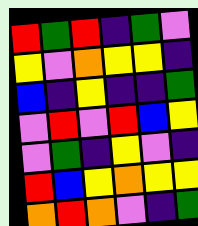[["red", "green", "red", "indigo", "green", "violet"], ["yellow", "violet", "orange", "yellow", "yellow", "indigo"], ["blue", "indigo", "yellow", "indigo", "indigo", "green"], ["violet", "red", "violet", "red", "blue", "yellow"], ["violet", "green", "indigo", "yellow", "violet", "indigo"], ["red", "blue", "yellow", "orange", "yellow", "yellow"], ["orange", "red", "orange", "violet", "indigo", "green"]]